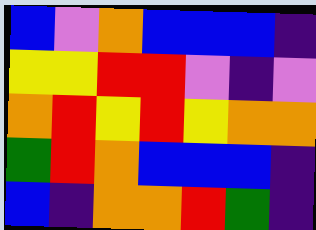[["blue", "violet", "orange", "blue", "blue", "blue", "indigo"], ["yellow", "yellow", "red", "red", "violet", "indigo", "violet"], ["orange", "red", "yellow", "red", "yellow", "orange", "orange"], ["green", "red", "orange", "blue", "blue", "blue", "indigo"], ["blue", "indigo", "orange", "orange", "red", "green", "indigo"]]